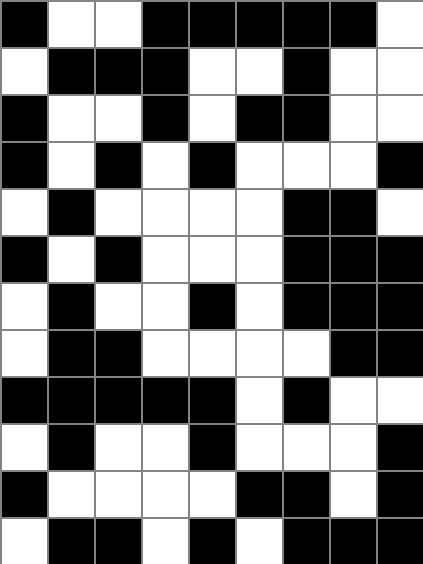[["black", "white", "white", "black", "black", "black", "black", "black", "white"], ["white", "black", "black", "black", "white", "white", "black", "white", "white"], ["black", "white", "white", "black", "white", "black", "black", "white", "white"], ["black", "white", "black", "white", "black", "white", "white", "white", "black"], ["white", "black", "white", "white", "white", "white", "black", "black", "white"], ["black", "white", "black", "white", "white", "white", "black", "black", "black"], ["white", "black", "white", "white", "black", "white", "black", "black", "black"], ["white", "black", "black", "white", "white", "white", "white", "black", "black"], ["black", "black", "black", "black", "black", "white", "black", "white", "white"], ["white", "black", "white", "white", "black", "white", "white", "white", "black"], ["black", "white", "white", "white", "white", "black", "black", "white", "black"], ["white", "black", "black", "white", "black", "white", "black", "black", "black"]]